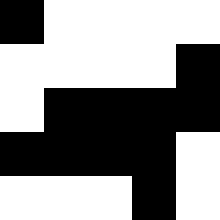[["black", "white", "white", "white", "white"], ["white", "white", "white", "white", "black"], ["white", "black", "black", "black", "black"], ["black", "black", "black", "black", "white"], ["white", "white", "white", "black", "white"]]